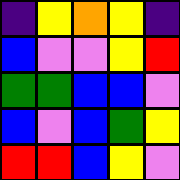[["indigo", "yellow", "orange", "yellow", "indigo"], ["blue", "violet", "violet", "yellow", "red"], ["green", "green", "blue", "blue", "violet"], ["blue", "violet", "blue", "green", "yellow"], ["red", "red", "blue", "yellow", "violet"]]